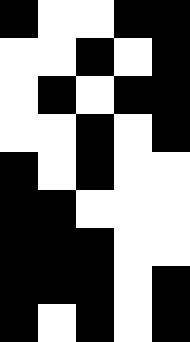[["black", "white", "white", "black", "black"], ["white", "white", "black", "white", "black"], ["white", "black", "white", "black", "black"], ["white", "white", "black", "white", "black"], ["black", "white", "black", "white", "white"], ["black", "black", "white", "white", "white"], ["black", "black", "black", "white", "white"], ["black", "black", "black", "white", "black"], ["black", "white", "black", "white", "black"]]